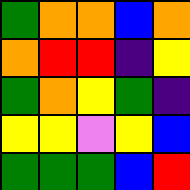[["green", "orange", "orange", "blue", "orange"], ["orange", "red", "red", "indigo", "yellow"], ["green", "orange", "yellow", "green", "indigo"], ["yellow", "yellow", "violet", "yellow", "blue"], ["green", "green", "green", "blue", "red"]]